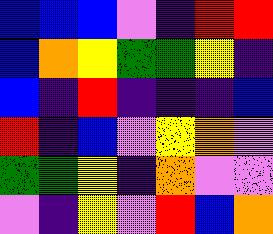[["blue", "blue", "blue", "violet", "indigo", "red", "red"], ["blue", "orange", "yellow", "green", "green", "yellow", "indigo"], ["blue", "indigo", "red", "indigo", "indigo", "indigo", "blue"], ["red", "indigo", "blue", "violet", "yellow", "orange", "violet"], ["green", "green", "yellow", "indigo", "orange", "violet", "violet"], ["violet", "indigo", "yellow", "violet", "red", "blue", "orange"]]